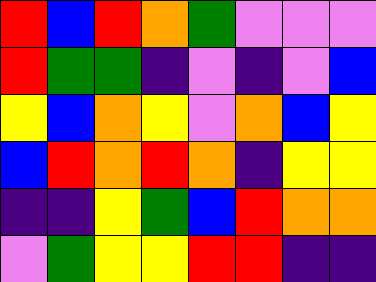[["red", "blue", "red", "orange", "green", "violet", "violet", "violet"], ["red", "green", "green", "indigo", "violet", "indigo", "violet", "blue"], ["yellow", "blue", "orange", "yellow", "violet", "orange", "blue", "yellow"], ["blue", "red", "orange", "red", "orange", "indigo", "yellow", "yellow"], ["indigo", "indigo", "yellow", "green", "blue", "red", "orange", "orange"], ["violet", "green", "yellow", "yellow", "red", "red", "indigo", "indigo"]]